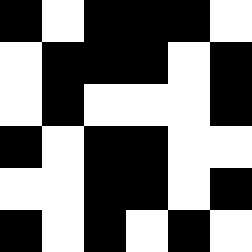[["black", "white", "black", "black", "black", "white"], ["white", "black", "black", "black", "white", "black"], ["white", "black", "white", "white", "white", "black"], ["black", "white", "black", "black", "white", "white"], ["white", "white", "black", "black", "white", "black"], ["black", "white", "black", "white", "black", "white"]]